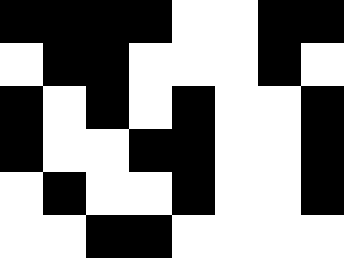[["black", "black", "black", "black", "white", "white", "black", "black"], ["white", "black", "black", "white", "white", "white", "black", "white"], ["black", "white", "black", "white", "black", "white", "white", "black"], ["black", "white", "white", "black", "black", "white", "white", "black"], ["white", "black", "white", "white", "black", "white", "white", "black"], ["white", "white", "black", "black", "white", "white", "white", "white"]]